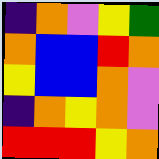[["indigo", "orange", "violet", "yellow", "green"], ["orange", "blue", "blue", "red", "orange"], ["yellow", "blue", "blue", "orange", "violet"], ["indigo", "orange", "yellow", "orange", "violet"], ["red", "red", "red", "yellow", "orange"]]